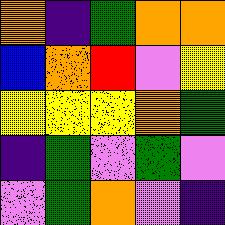[["orange", "indigo", "green", "orange", "orange"], ["blue", "orange", "red", "violet", "yellow"], ["yellow", "yellow", "yellow", "orange", "green"], ["indigo", "green", "violet", "green", "violet"], ["violet", "green", "orange", "violet", "indigo"]]